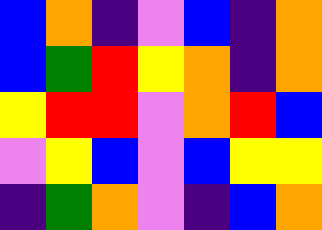[["blue", "orange", "indigo", "violet", "blue", "indigo", "orange"], ["blue", "green", "red", "yellow", "orange", "indigo", "orange"], ["yellow", "red", "red", "violet", "orange", "red", "blue"], ["violet", "yellow", "blue", "violet", "blue", "yellow", "yellow"], ["indigo", "green", "orange", "violet", "indigo", "blue", "orange"]]